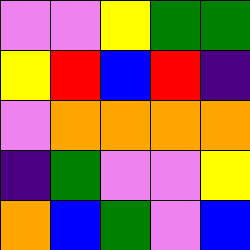[["violet", "violet", "yellow", "green", "green"], ["yellow", "red", "blue", "red", "indigo"], ["violet", "orange", "orange", "orange", "orange"], ["indigo", "green", "violet", "violet", "yellow"], ["orange", "blue", "green", "violet", "blue"]]